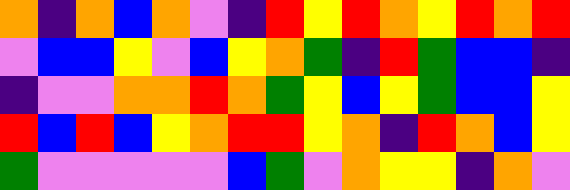[["orange", "indigo", "orange", "blue", "orange", "violet", "indigo", "red", "yellow", "red", "orange", "yellow", "red", "orange", "red"], ["violet", "blue", "blue", "yellow", "violet", "blue", "yellow", "orange", "green", "indigo", "red", "green", "blue", "blue", "indigo"], ["indigo", "violet", "violet", "orange", "orange", "red", "orange", "green", "yellow", "blue", "yellow", "green", "blue", "blue", "yellow"], ["red", "blue", "red", "blue", "yellow", "orange", "red", "red", "yellow", "orange", "indigo", "red", "orange", "blue", "yellow"], ["green", "violet", "violet", "violet", "violet", "violet", "blue", "green", "violet", "orange", "yellow", "yellow", "indigo", "orange", "violet"]]